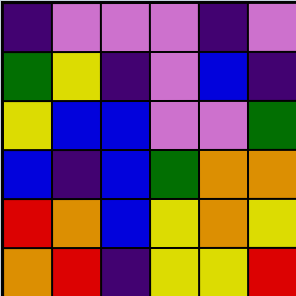[["indigo", "violet", "violet", "violet", "indigo", "violet"], ["green", "yellow", "indigo", "violet", "blue", "indigo"], ["yellow", "blue", "blue", "violet", "violet", "green"], ["blue", "indigo", "blue", "green", "orange", "orange"], ["red", "orange", "blue", "yellow", "orange", "yellow"], ["orange", "red", "indigo", "yellow", "yellow", "red"]]